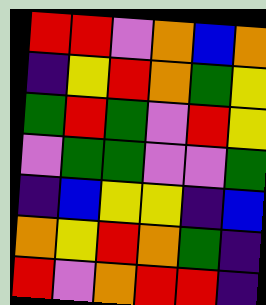[["red", "red", "violet", "orange", "blue", "orange"], ["indigo", "yellow", "red", "orange", "green", "yellow"], ["green", "red", "green", "violet", "red", "yellow"], ["violet", "green", "green", "violet", "violet", "green"], ["indigo", "blue", "yellow", "yellow", "indigo", "blue"], ["orange", "yellow", "red", "orange", "green", "indigo"], ["red", "violet", "orange", "red", "red", "indigo"]]